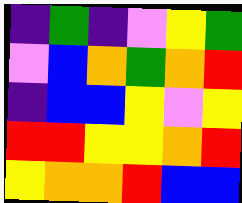[["indigo", "green", "indigo", "violet", "yellow", "green"], ["violet", "blue", "orange", "green", "orange", "red"], ["indigo", "blue", "blue", "yellow", "violet", "yellow"], ["red", "red", "yellow", "yellow", "orange", "red"], ["yellow", "orange", "orange", "red", "blue", "blue"]]